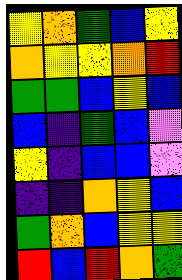[["yellow", "orange", "green", "blue", "yellow"], ["orange", "yellow", "yellow", "orange", "red"], ["green", "green", "blue", "yellow", "blue"], ["blue", "indigo", "green", "blue", "violet"], ["yellow", "indigo", "blue", "blue", "violet"], ["indigo", "indigo", "orange", "yellow", "blue"], ["green", "orange", "blue", "yellow", "yellow"], ["red", "blue", "red", "orange", "green"]]